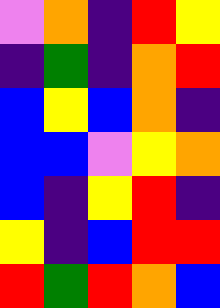[["violet", "orange", "indigo", "red", "yellow"], ["indigo", "green", "indigo", "orange", "red"], ["blue", "yellow", "blue", "orange", "indigo"], ["blue", "blue", "violet", "yellow", "orange"], ["blue", "indigo", "yellow", "red", "indigo"], ["yellow", "indigo", "blue", "red", "red"], ["red", "green", "red", "orange", "blue"]]